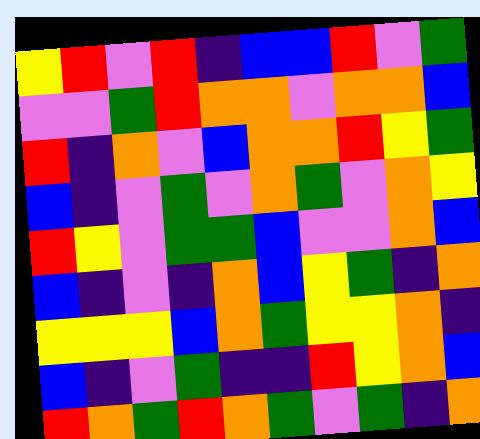[["yellow", "red", "violet", "red", "indigo", "blue", "blue", "red", "violet", "green"], ["violet", "violet", "green", "red", "orange", "orange", "violet", "orange", "orange", "blue"], ["red", "indigo", "orange", "violet", "blue", "orange", "orange", "red", "yellow", "green"], ["blue", "indigo", "violet", "green", "violet", "orange", "green", "violet", "orange", "yellow"], ["red", "yellow", "violet", "green", "green", "blue", "violet", "violet", "orange", "blue"], ["blue", "indigo", "violet", "indigo", "orange", "blue", "yellow", "green", "indigo", "orange"], ["yellow", "yellow", "yellow", "blue", "orange", "green", "yellow", "yellow", "orange", "indigo"], ["blue", "indigo", "violet", "green", "indigo", "indigo", "red", "yellow", "orange", "blue"], ["red", "orange", "green", "red", "orange", "green", "violet", "green", "indigo", "orange"]]